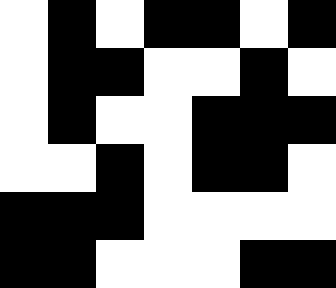[["white", "black", "white", "black", "black", "white", "black"], ["white", "black", "black", "white", "white", "black", "white"], ["white", "black", "white", "white", "black", "black", "black"], ["white", "white", "black", "white", "black", "black", "white"], ["black", "black", "black", "white", "white", "white", "white"], ["black", "black", "white", "white", "white", "black", "black"]]